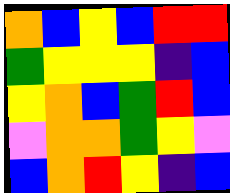[["orange", "blue", "yellow", "blue", "red", "red"], ["green", "yellow", "yellow", "yellow", "indigo", "blue"], ["yellow", "orange", "blue", "green", "red", "blue"], ["violet", "orange", "orange", "green", "yellow", "violet"], ["blue", "orange", "red", "yellow", "indigo", "blue"]]